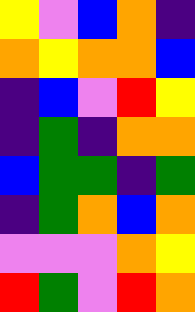[["yellow", "violet", "blue", "orange", "indigo"], ["orange", "yellow", "orange", "orange", "blue"], ["indigo", "blue", "violet", "red", "yellow"], ["indigo", "green", "indigo", "orange", "orange"], ["blue", "green", "green", "indigo", "green"], ["indigo", "green", "orange", "blue", "orange"], ["violet", "violet", "violet", "orange", "yellow"], ["red", "green", "violet", "red", "orange"]]